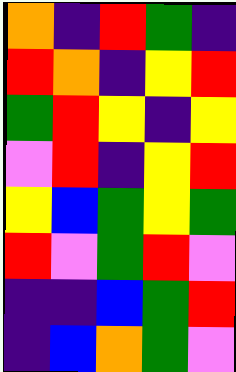[["orange", "indigo", "red", "green", "indigo"], ["red", "orange", "indigo", "yellow", "red"], ["green", "red", "yellow", "indigo", "yellow"], ["violet", "red", "indigo", "yellow", "red"], ["yellow", "blue", "green", "yellow", "green"], ["red", "violet", "green", "red", "violet"], ["indigo", "indigo", "blue", "green", "red"], ["indigo", "blue", "orange", "green", "violet"]]